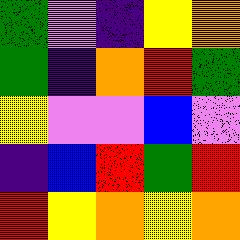[["green", "violet", "indigo", "yellow", "orange"], ["green", "indigo", "orange", "red", "green"], ["yellow", "violet", "violet", "blue", "violet"], ["indigo", "blue", "red", "green", "red"], ["red", "yellow", "orange", "yellow", "orange"]]